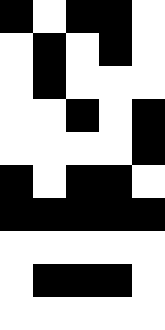[["black", "white", "black", "black", "white"], ["white", "black", "white", "black", "white"], ["white", "black", "white", "white", "white"], ["white", "white", "black", "white", "black"], ["white", "white", "white", "white", "black"], ["black", "white", "black", "black", "white"], ["black", "black", "black", "black", "black"], ["white", "white", "white", "white", "white"], ["white", "black", "black", "black", "white"], ["white", "white", "white", "white", "white"]]